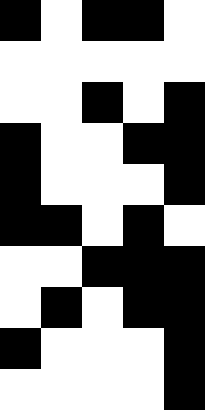[["black", "white", "black", "black", "white"], ["white", "white", "white", "white", "white"], ["white", "white", "black", "white", "black"], ["black", "white", "white", "black", "black"], ["black", "white", "white", "white", "black"], ["black", "black", "white", "black", "white"], ["white", "white", "black", "black", "black"], ["white", "black", "white", "black", "black"], ["black", "white", "white", "white", "black"], ["white", "white", "white", "white", "black"]]